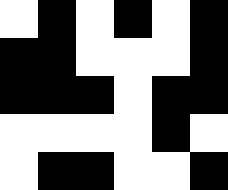[["white", "black", "white", "black", "white", "black"], ["black", "black", "white", "white", "white", "black"], ["black", "black", "black", "white", "black", "black"], ["white", "white", "white", "white", "black", "white"], ["white", "black", "black", "white", "white", "black"]]